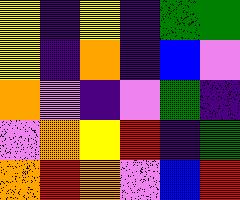[["yellow", "indigo", "yellow", "indigo", "green", "green"], ["yellow", "indigo", "orange", "indigo", "blue", "violet"], ["orange", "violet", "indigo", "violet", "green", "indigo"], ["violet", "orange", "yellow", "red", "indigo", "green"], ["orange", "red", "orange", "violet", "blue", "red"]]